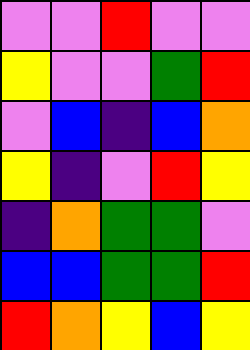[["violet", "violet", "red", "violet", "violet"], ["yellow", "violet", "violet", "green", "red"], ["violet", "blue", "indigo", "blue", "orange"], ["yellow", "indigo", "violet", "red", "yellow"], ["indigo", "orange", "green", "green", "violet"], ["blue", "blue", "green", "green", "red"], ["red", "orange", "yellow", "blue", "yellow"]]